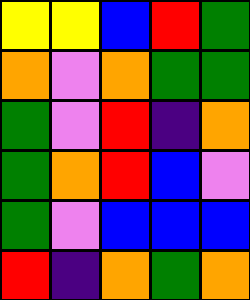[["yellow", "yellow", "blue", "red", "green"], ["orange", "violet", "orange", "green", "green"], ["green", "violet", "red", "indigo", "orange"], ["green", "orange", "red", "blue", "violet"], ["green", "violet", "blue", "blue", "blue"], ["red", "indigo", "orange", "green", "orange"]]